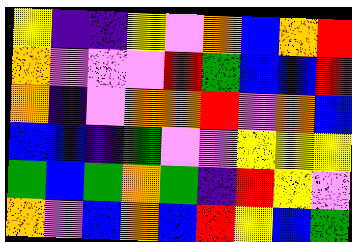[["yellow", "indigo", "indigo", "yellow", "violet", "orange", "blue", "orange", "red"], ["orange", "violet", "violet", "violet", "red", "green", "blue", "blue", "red"], ["orange", "indigo", "violet", "orange", "orange", "red", "violet", "orange", "blue"], ["blue", "blue", "indigo", "green", "violet", "violet", "yellow", "yellow", "yellow"], ["green", "blue", "green", "orange", "green", "indigo", "red", "yellow", "violet"], ["orange", "violet", "blue", "orange", "blue", "red", "yellow", "blue", "green"]]